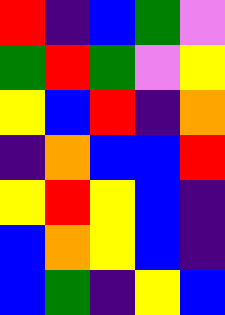[["red", "indigo", "blue", "green", "violet"], ["green", "red", "green", "violet", "yellow"], ["yellow", "blue", "red", "indigo", "orange"], ["indigo", "orange", "blue", "blue", "red"], ["yellow", "red", "yellow", "blue", "indigo"], ["blue", "orange", "yellow", "blue", "indigo"], ["blue", "green", "indigo", "yellow", "blue"]]